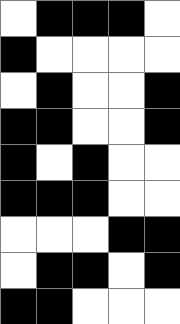[["white", "black", "black", "black", "white"], ["black", "white", "white", "white", "white"], ["white", "black", "white", "white", "black"], ["black", "black", "white", "white", "black"], ["black", "white", "black", "white", "white"], ["black", "black", "black", "white", "white"], ["white", "white", "white", "black", "black"], ["white", "black", "black", "white", "black"], ["black", "black", "white", "white", "white"]]